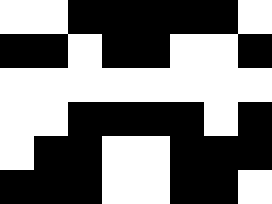[["white", "white", "black", "black", "black", "black", "black", "white"], ["black", "black", "white", "black", "black", "white", "white", "black"], ["white", "white", "white", "white", "white", "white", "white", "white"], ["white", "white", "black", "black", "black", "black", "white", "black"], ["white", "black", "black", "white", "white", "black", "black", "black"], ["black", "black", "black", "white", "white", "black", "black", "white"]]